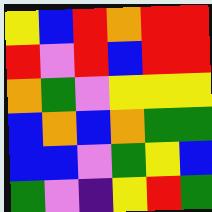[["yellow", "blue", "red", "orange", "red", "red"], ["red", "violet", "red", "blue", "red", "red"], ["orange", "green", "violet", "yellow", "yellow", "yellow"], ["blue", "orange", "blue", "orange", "green", "green"], ["blue", "blue", "violet", "green", "yellow", "blue"], ["green", "violet", "indigo", "yellow", "red", "green"]]